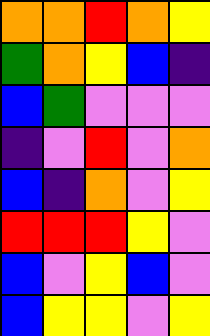[["orange", "orange", "red", "orange", "yellow"], ["green", "orange", "yellow", "blue", "indigo"], ["blue", "green", "violet", "violet", "violet"], ["indigo", "violet", "red", "violet", "orange"], ["blue", "indigo", "orange", "violet", "yellow"], ["red", "red", "red", "yellow", "violet"], ["blue", "violet", "yellow", "blue", "violet"], ["blue", "yellow", "yellow", "violet", "yellow"]]